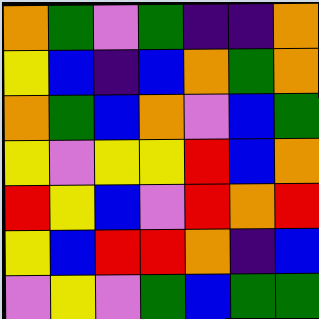[["orange", "green", "violet", "green", "indigo", "indigo", "orange"], ["yellow", "blue", "indigo", "blue", "orange", "green", "orange"], ["orange", "green", "blue", "orange", "violet", "blue", "green"], ["yellow", "violet", "yellow", "yellow", "red", "blue", "orange"], ["red", "yellow", "blue", "violet", "red", "orange", "red"], ["yellow", "blue", "red", "red", "orange", "indigo", "blue"], ["violet", "yellow", "violet", "green", "blue", "green", "green"]]